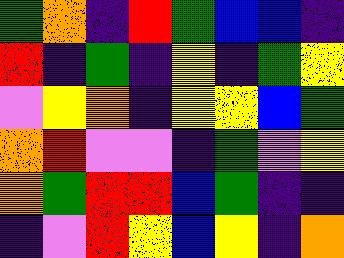[["green", "orange", "indigo", "red", "green", "blue", "blue", "indigo"], ["red", "indigo", "green", "indigo", "yellow", "indigo", "green", "yellow"], ["violet", "yellow", "orange", "indigo", "yellow", "yellow", "blue", "green"], ["orange", "red", "violet", "violet", "indigo", "green", "violet", "yellow"], ["orange", "green", "red", "red", "blue", "green", "indigo", "indigo"], ["indigo", "violet", "red", "yellow", "blue", "yellow", "indigo", "orange"]]